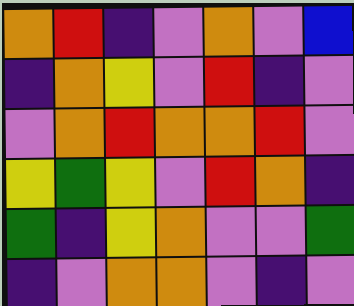[["orange", "red", "indigo", "violet", "orange", "violet", "blue"], ["indigo", "orange", "yellow", "violet", "red", "indigo", "violet"], ["violet", "orange", "red", "orange", "orange", "red", "violet"], ["yellow", "green", "yellow", "violet", "red", "orange", "indigo"], ["green", "indigo", "yellow", "orange", "violet", "violet", "green"], ["indigo", "violet", "orange", "orange", "violet", "indigo", "violet"]]